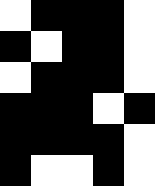[["white", "black", "black", "black", "white"], ["black", "white", "black", "black", "white"], ["white", "black", "black", "black", "white"], ["black", "black", "black", "white", "black"], ["black", "black", "black", "black", "white"], ["black", "white", "white", "black", "white"]]